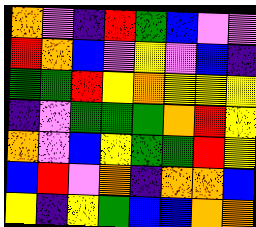[["orange", "violet", "indigo", "red", "green", "blue", "violet", "violet"], ["red", "orange", "blue", "violet", "yellow", "violet", "blue", "indigo"], ["green", "green", "red", "yellow", "orange", "yellow", "yellow", "yellow"], ["indigo", "violet", "green", "green", "green", "orange", "red", "yellow"], ["orange", "violet", "blue", "yellow", "green", "green", "red", "yellow"], ["blue", "red", "violet", "orange", "indigo", "orange", "orange", "blue"], ["yellow", "indigo", "yellow", "green", "blue", "blue", "orange", "orange"]]